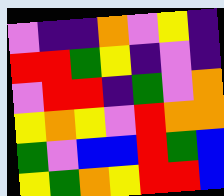[["violet", "indigo", "indigo", "orange", "violet", "yellow", "indigo"], ["red", "red", "green", "yellow", "indigo", "violet", "indigo"], ["violet", "red", "red", "indigo", "green", "violet", "orange"], ["yellow", "orange", "yellow", "violet", "red", "orange", "orange"], ["green", "violet", "blue", "blue", "red", "green", "blue"], ["yellow", "green", "orange", "yellow", "red", "red", "blue"]]